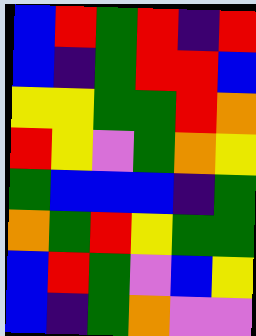[["blue", "red", "green", "red", "indigo", "red"], ["blue", "indigo", "green", "red", "red", "blue"], ["yellow", "yellow", "green", "green", "red", "orange"], ["red", "yellow", "violet", "green", "orange", "yellow"], ["green", "blue", "blue", "blue", "indigo", "green"], ["orange", "green", "red", "yellow", "green", "green"], ["blue", "red", "green", "violet", "blue", "yellow"], ["blue", "indigo", "green", "orange", "violet", "violet"]]